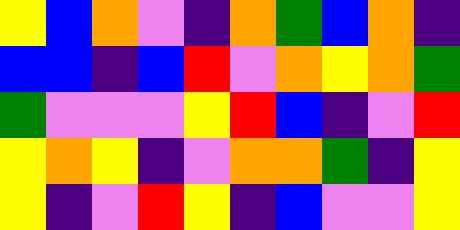[["yellow", "blue", "orange", "violet", "indigo", "orange", "green", "blue", "orange", "indigo"], ["blue", "blue", "indigo", "blue", "red", "violet", "orange", "yellow", "orange", "green"], ["green", "violet", "violet", "violet", "yellow", "red", "blue", "indigo", "violet", "red"], ["yellow", "orange", "yellow", "indigo", "violet", "orange", "orange", "green", "indigo", "yellow"], ["yellow", "indigo", "violet", "red", "yellow", "indigo", "blue", "violet", "violet", "yellow"]]